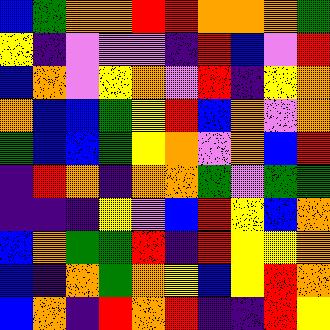[["blue", "green", "orange", "orange", "red", "red", "orange", "orange", "orange", "green"], ["yellow", "indigo", "violet", "violet", "violet", "indigo", "red", "blue", "violet", "red"], ["blue", "orange", "violet", "yellow", "orange", "violet", "red", "indigo", "yellow", "orange"], ["orange", "blue", "blue", "green", "yellow", "red", "blue", "orange", "violet", "orange"], ["green", "blue", "blue", "green", "yellow", "orange", "violet", "orange", "blue", "red"], ["indigo", "red", "orange", "indigo", "orange", "orange", "green", "violet", "green", "green"], ["indigo", "indigo", "indigo", "yellow", "violet", "blue", "red", "yellow", "blue", "orange"], ["blue", "orange", "green", "green", "red", "indigo", "red", "yellow", "yellow", "orange"], ["blue", "indigo", "orange", "green", "orange", "yellow", "blue", "yellow", "red", "orange"], ["blue", "orange", "indigo", "red", "orange", "red", "indigo", "indigo", "red", "yellow"]]